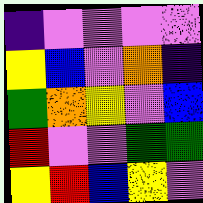[["indigo", "violet", "violet", "violet", "violet"], ["yellow", "blue", "violet", "orange", "indigo"], ["green", "orange", "yellow", "violet", "blue"], ["red", "violet", "violet", "green", "green"], ["yellow", "red", "blue", "yellow", "violet"]]